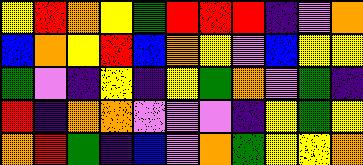[["yellow", "red", "orange", "yellow", "green", "red", "red", "red", "indigo", "violet", "orange"], ["blue", "orange", "yellow", "red", "blue", "orange", "yellow", "violet", "blue", "yellow", "yellow"], ["green", "violet", "indigo", "yellow", "indigo", "yellow", "green", "orange", "violet", "green", "indigo"], ["red", "indigo", "orange", "orange", "violet", "violet", "violet", "indigo", "yellow", "green", "yellow"], ["orange", "red", "green", "indigo", "blue", "violet", "orange", "green", "yellow", "yellow", "orange"]]